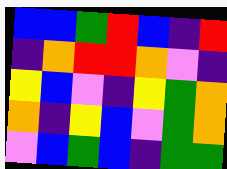[["blue", "blue", "green", "red", "blue", "indigo", "red"], ["indigo", "orange", "red", "red", "orange", "violet", "indigo"], ["yellow", "blue", "violet", "indigo", "yellow", "green", "orange"], ["orange", "indigo", "yellow", "blue", "violet", "green", "orange"], ["violet", "blue", "green", "blue", "indigo", "green", "green"]]